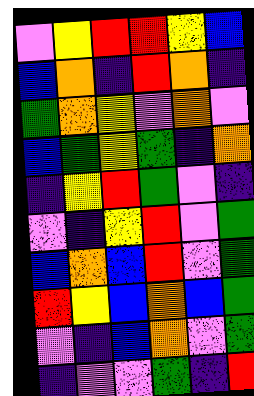[["violet", "yellow", "red", "red", "yellow", "blue"], ["blue", "orange", "indigo", "red", "orange", "indigo"], ["green", "orange", "yellow", "violet", "orange", "violet"], ["blue", "green", "yellow", "green", "indigo", "orange"], ["indigo", "yellow", "red", "green", "violet", "indigo"], ["violet", "indigo", "yellow", "red", "violet", "green"], ["blue", "orange", "blue", "red", "violet", "green"], ["red", "yellow", "blue", "orange", "blue", "green"], ["violet", "indigo", "blue", "orange", "violet", "green"], ["indigo", "violet", "violet", "green", "indigo", "red"]]